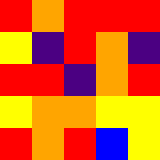[["red", "orange", "red", "red", "red"], ["yellow", "indigo", "red", "orange", "indigo"], ["red", "red", "indigo", "orange", "red"], ["yellow", "orange", "orange", "yellow", "yellow"], ["red", "orange", "red", "blue", "yellow"]]